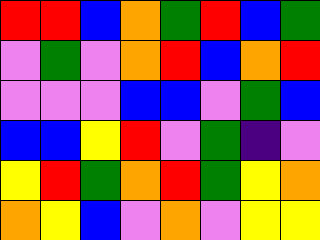[["red", "red", "blue", "orange", "green", "red", "blue", "green"], ["violet", "green", "violet", "orange", "red", "blue", "orange", "red"], ["violet", "violet", "violet", "blue", "blue", "violet", "green", "blue"], ["blue", "blue", "yellow", "red", "violet", "green", "indigo", "violet"], ["yellow", "red", "green", "orange", "red", "green", "yellow", "orange"], ["orange", "yellow", "blue", "violet", "orange", "violet", "yellow", "yellow"]]